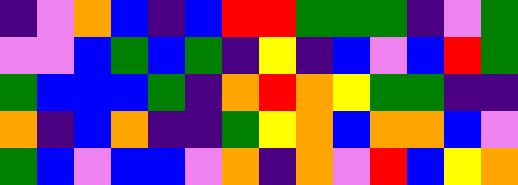[["indigo", "violet", "orange", "blue", "indigo", "blue", "red", "red", "green", "green", "green", "indigo", "violet", "green"], ["violet", "violet", "blue", "green", "blue", "green", "indigo", "yellow", "indigo", "blue", "violet", "blue", "red", "green"], ["green", "blue", "blue", "blue", "green", "indigo", "orange", "red", "orange", "yellow", "green", "green", "indigo", "indigo"], ["orange", "indigo", "blue", "orange", "indigo", "indigo", "green", "yellow", "orange", "blue", "orange", "orange", "blue", "violet"], ["green", "blue", "violet", "blue", "blue", "violet", "orange", "indigo", "orange", "violet", "red", "blue", "yellow", "orange"]]